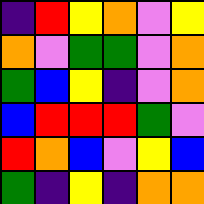[["indigo", "red", "yellow", "orange", "violet", "yellow"], ["orange", "violet", "green", "green", "violet", "orange"], ["green", "blue", "yellow", "indigo", "violet", "orange"], ["blue", "red", "red", "red", "green", "violet"], ["red", "orange", "blue", "violet", "yellow", "blue"], ["green", "indigo", "yellow", "indigo", "orange", "orange"]]